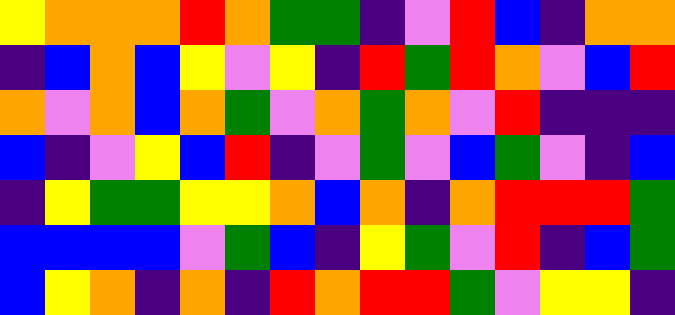[["yellow", "orange", "orange", "orange", "red", "orange", "green", "green", "indigo", "violet", "red", "blue", "indigo", "orange", "orange"], ["indigo", "blue", "orange", "blue", "yellow", "violet", "yellow", "indigo", "red", "green", "red", "orange", "violet", "blue", "red"], ["orange", "violet", "orange", "blue", "orange", "green", "violet", "orange", "green", "orange", "violet", "red", "indigo", "indigo", "indigo"], ["blue", "indigo", "violet", "yellow", "blue", "red", "indigo", "violet", "green", "violet", "blue", "green", "violet", "indigo", "blue"], ["indigo", "yellow", "green", "green", "yellow", "yellow", "orange", "blue", "orange", "indigo", "orange", "red", "red", "red", "green"], ["blue", "blue", "blue", "blue", "violet", "green", "blue", "indigo", "yellow", "green", "violet", "red", "indigo", "blue", "green"], ["blue", "yellow", "orange", "indigo", "orange", "indigo", "red", "orange", "red", "red", "green", "violet", "yellow", "yellow", "indigo"]]